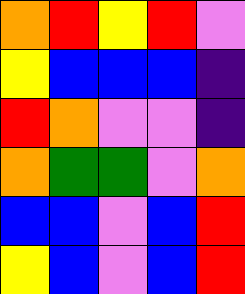[["orange", "red", "yellow", "red", "violet"], ["yellow", "blue", "blue", "blue", "indigo"], ["red", "orange", "violet", "violet", "indigo"], ["orange", "green", "green", "violet", "orange"], ["blue", "blue", "violet", "blue", "red"], ["yellow", "blue", "violet", "blue", "red"]]